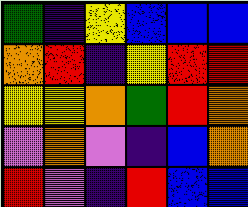[["green", "indigo", "yellow", "blue", "blue", "blue"], ["orange", "red", "indigo", "yellow", "red", "red"], ["yellow", "yellow", "orange", "green", "red", "orange"], ["violet", "orange", "violet", "indigo", "blue", "orange"], ["red", "violet", "indigo", "red", "blue", "blue"]]